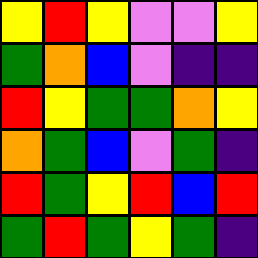[["yellow", "red", "yellow", "violet", "violet", "yellow"], ["green", "orange", "blue", "violet", "indigo", "indigo"], ["red", "yellow", "green", "green", "orange", "yellow"], ["orange", "green", "blue", "violet", "green", "indigo"], ["red", "green", "yellow", "red", "blue", "red"], ["green", "red", "green", "yellow", "green", "indigo"]]